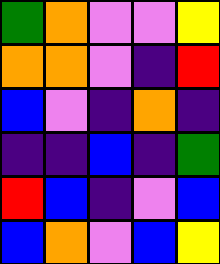[["green", "orange", "violet", "violet", "yellow"], ["orange", "orange", "violet", "indigo", "red"], ["blue", "violet", "indigo", "orange", "indigo"], ["indigo", "indigo", "blue", "indigo", "green"], ["red", "blue", "indigo", "violet", "blue"], ["blue", "orange", "violet", "blue", "yellow"]]